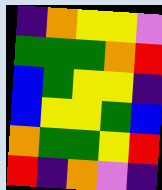[["indigo", "orange", "yellow", "yellow", "violet"], ["green", "green", "green", "orange", "red"], ["blue", "green", "yellow", "yellow", "indigo"], ["blue", "yellow", "yellow", "green", "blue"], ["orange", "green", "green", "yellow", "red"], ["red", "indigo", "orange", "violet", "indigo"]]